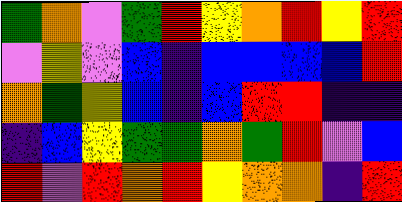[["green", "orange", "violet", "green", "red", "yellow", "orange", "red", "yellow", "red"], ["violet", "yellow", "violet", "blue", "indigo", "blue", "blue", "blue", "blue", "red"], ["orange", "green", "yellow", "blue", "indigo", "blue", "red", "red", "indigo", "indigo"], ["indigo", "blue", "yellow", "green", "green", "orange", "green", "red", "violet", "blue"], ["red", "violet", "red", "orange", "red", "yellow", "orange", "orange", "indigo", "red"]]